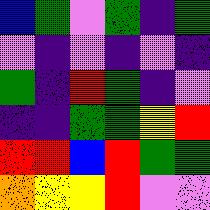[["blue", "green", "violet", "green", "indigo", "green"], ["violet", "indigo", "violet", "indigo", "violet", "indigo"], ["green", "indigo", "red", "green", "indigo", "violet"], ["indigo", "indigo", "green", "green", "yellow", "red"], ["red", "red", "blue", "red", "green", "green"], ["orange", "yellow", "yellow", "red", "violet", "violet"]]